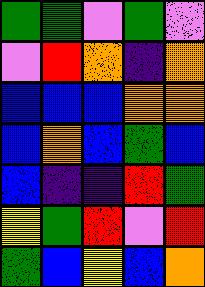[["green", "green", "violet", "green", "violet"], ["violet", "red", "orange", "indigo", "orange"], ["blue", "blue", "blue", "orange", "orange"], ["blue", "orange", "blue", "green", "blue"], ["blue", "indigo", "indigo", "red", "green"], ["yellow", "green", "red", "violet", "red"], ["green", "blue", "yellow", "blue", "orange"]]